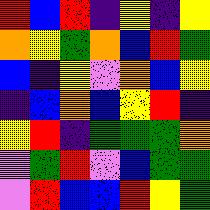[["red", "blue", "red", "indigo", "yellow", "indigo", "yellow"], ["orange", "yellow", "green", "orange", "blue", "red", "green"], ["blue", "indigo", "yellow", "violet", "orange", "blue", "yellow"], ["indigo", "blue", "orange", "blue", "yellow", "red", "indigo"], ["yellow", "red", "indigo", "green", "green", "green", "orange"], ["violet", "green", "red", "violet", "blue", "green", "green"], ["violet", "red", "blue", "blue", "red", "yellow", "green"]]